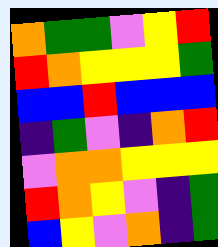[["orange", "green", "green", "violet", "yellow", "red"], ["red", "orange", "yellow", "yellow", "yellow", "green"], ["blue", "blue", "red", "blue", "blue", "blue"], ["indigo", "green", "violet", "indigo", "orange", "red"], ["violet", "orange", "orange", "yellow", "yellow", "yellow"], ["red", "orange", "yellow", "violet", "indigo", "green"], ["blue", "yellow", "violet", "orange", "indigo", "green"]]